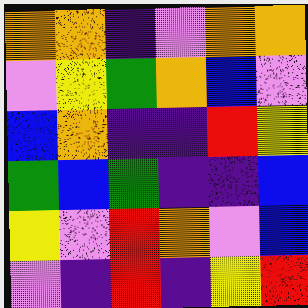[["orange", "orange", "indigo", "violet", "orange", "orange"], ["violet", "yellow", "green", "orange", "blue", "violet"], ["blue", "orange", "indigo", "indigo", "red", "yellow"], ["green", "blue", "green", "indigo", "indigo", "blue"], ["yellow", "violet", "red", "orange", "violet", "blue"], ["violet", "indigo", "red", "indigo", "yellow", "red"]]